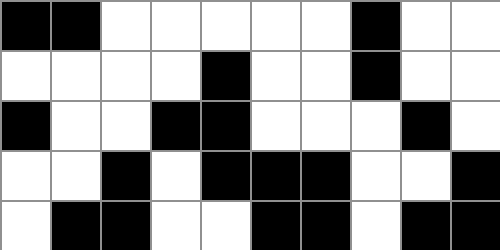[["black", "black", "white", "white", "white", "white", "white", "black", "white", "white"], ["white", "white", "white", "white", "black", "white", "white", "black", "white", "white"], ["black", "white", "white", "black", "black", "white", "white", "white", "black", "white"], ["white", "white", "black", "white", "black", "black", "black", "white", "white", "black"], ["white", "black", "black", "white", "white", "black", "black", "white", "black", "black"]]